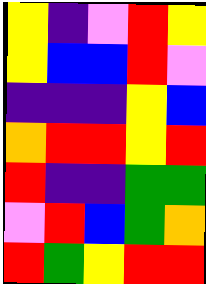[["yellow", "indigo", "violet", "red", "yellow"], ["yellow", "blue", "blue", "red", "violet"], ["indigo", "indigo", "indigo", "yellow", "blue"], ["orange", "red", "red", "yellow", "red"], ["red", "indigo", "indigo", "green", "green"], ["violet", "red", "blue", "green", "orange"], ["red", "green", "yellow", "red", "red"]]